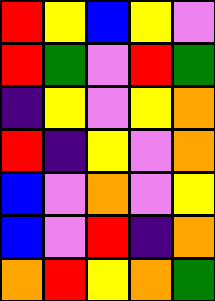[["red", "yellow", "blue", "yellow", "violet"], ["red", "green", "violet", "red", "green"], ["indigo", "yellow", "violet", "yellow", "orange"], ["red", "indigo", "yellow", "violet", "orange"], ["blue", "violet", "orange", "violet", "yellow"], ["blue", "violet", "red", "indigo", "orange"], ["orange", "red", "yellow", "orange", "green"]]